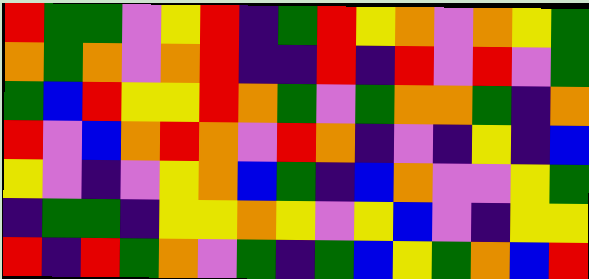[["red", "green", "green", "violet", "yellow", "red", "indigo", "green", "red", "yellow", "orange", "violet", "orange", "yellow", "green"], ["orange", "green", "orange", "violet", "orange", "red", "indigo", "indigo", "red", "indigo", "red", "violet", "red", "violet", "green"], ["green", "blue", "red", "yellow", "yellow", "red", "orange", "green", "violet", "green", "orange", "orange", "green", "indigo", "orange"], ["red", "violet", "blue", "orange", "red", "orange", "violet", "red", "orange", "indigo", "violet", "indigo", "yellow", "indigo", "blue"], ["yellow", "violet", "indigo", "violet", "yellow", "orange", "blue", "green", "indigo", "blue", "orange", "violet", "violet", "yellow", "green"], ["indigo", "green", "green", "indigo", "yellow", "yellow", "orange", "yellow", "violet", "yellow", "blue", "violet", "indigo", "yellow", "yellow"], ["red", "indigo", "red", "green", "orange", "violet", "green", "indigo", "green", "blue", "yellow", "green", "orange", "blue", "red"]]